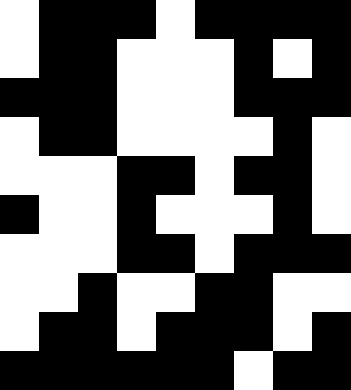[["white", "black", "black", "black", "white", "black", "black", "black", "black"], ["white", "black", "black", "white", "white", "white", "black", "white", "black"], ["black", "black", "black", "white", "white", "white", "black", "black", "black"], ["white", "black", "black", "white", "white", "white", "white", "black", "white"], ["white", "white", "white", "black", "black", "white", "black", "black", "white"], ["black", "white", "white", "black", "white", "white", "white", "black", "white"], ["white", "white", "white", "black", "black", "white", "black", "black", "black"], ["white", "white", "black", "white", "white", "black", "black", "white", "white"], ["white", "black", "black", "white", "black", "black", "black", "white", "black"], ["black", "black", "black", "black", "black", "black", "white", "black", "black"]]